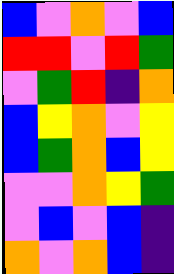[["blue", "violet", "orange", "violet", "blue"], ["red", "red", "violet", "red", "green"], ["violet", "green", "red", "indigo", "orange"], ["blue", "yellow", "orange", "violet", "yellow"], ["blue", "green", "orange", "blue", "yellow"], ["violet", "violet", "orange", "yellow", "green"], ["violet", "blue", "violet", "blue", "indigo"], ["orange", "violet", "orange", "blue", "indigo"]]